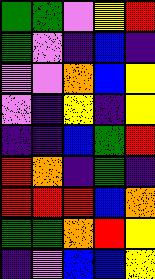[["green", "green", "violet", "yellow", "red"], ["green", "violet", "indigo", "blue", "indigo"], ["violet", "violet", "orange", "blue", "yellow"], ["violet", "indigo", "yellow", "indigo", "yellow"], ["indigo", "indigo", "blue", "green", "red"], ["red", "orange", "indigo", "green", "indigo"], ["red", "red", "red", "blue", "orange"], ["green", "green", "orange", "red", "yellow"], ["indigo", "violet", "blue", "blue", "yellow"]]